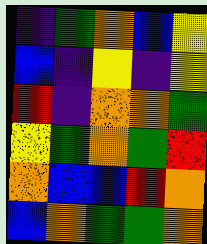[["indigo", "green", "orange", "blue", "yellow"], ["blue", "indigo", "yellow", "indigo", "yellow"], ["red", "indigo", "orange", "orange", "green"], ["yellow", "green", "orange", "green", "red"], ["orange", "blue", "blue", "red", "orange"], ["blue", "orange", "green", "green", "orange"]]